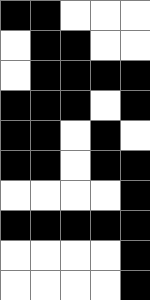[["black", "black", "white", "white", "white"], ["white", "black", "black", "white", "white"], ["white", "black", "black", "black", "black"], ["black", "black", "black", "white", "black"], ["black", "black", "white", "black", "white"], ["black", "black", "white", "black", "black"], ["white", "white", "white", "white", "black"], ["black", "black", "black", "black", "black"], ["white", "white", "white", "white", "black"], ["white", "white", "white", "white", "black"]]